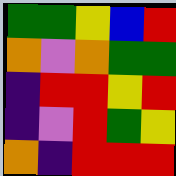[["green", "green", "yellow", "blue", "red"], ["orange", "violet", "orange", "green", "green"], ["indigo", "red", "red", "yellow", "red"], ["indigo", "violet", "red", "green", "yellow"], ["orange", "indigo", "red", "red", "red"]]